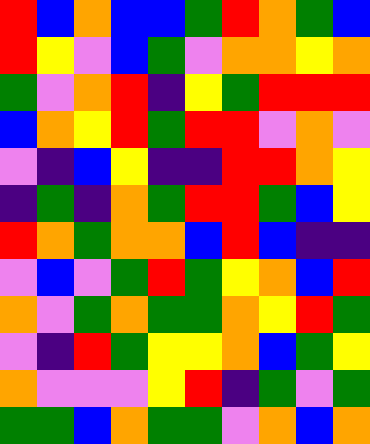[["red", "blue", "orange", "blue", "blue", "green", "red", "orange", "green", "blue"], ["red", "yellow", "violet", "blue", "green", "violet", "orange", "orange", "yellow", "orange"], ["green", "violet", "orange", "red", "indigo", "yellow", "green", "red", "red", "red"], ["blue", "orange", "yellow", "red", "green", "red", "red", "violet", "orange", "violet"], ["violet", "indigo", "blue", "yellow", "indigo", "indigo", "red", "red", "orange", "yellow"], ["indigo", "green", "indigo", "orange", "green", "red", "red", "green", "blue", "yellow"], ["red", "orange", "green", "orange", "orange", "blue", "red", "blue", "indigo", "indigo"], ["violet", "blue", "violet", "green", "red", "green", "yellow", "orange", "blue", "red"], ["orange", "violet", "green", "orange", "green", "green", "orange", "yellow", "red", "green"], ["violet", "indigo", "red", "green", "yellow", "yellow", "orange", "blue", "green", "yellow"], ["orange", "violet", "violet", "violet", "yellow", "red", "indigo", "green", "violet", "green"], ["green", "green", "blue", "orange", "green", "green", "violet", "orange", "blue", "orange"]]